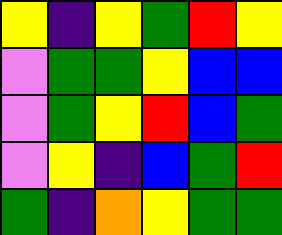[["yellow", "indigo", "yellow", "green", "red", "yellow"], ["violet", "green", "green", "yellow", "blue", "blue"], ["violet", "green", "yellow", "red", "blue", "green"], ["violet", "yellow", "indigo", "blue", "green", "red"], ["green", "indigo", "orange", "yellow", "green", "green"]]